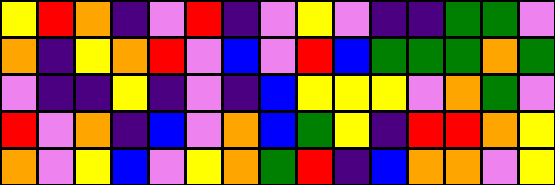[["yellow", "red", "orange", "indigo", "violet", "red", "indigo", "violet", "yellow", "violet", "indigo", "indigo", "green", "green", "violet"], ["orange", "indigo", "yellow", "orange", "red", "violet", "blue", "violet", "red", "blue", "green", "green", "green", "orange", "green"], ["violet", "indigo", "indigo", "yellow", "indigo", "violet", "indigo", "blue", "yellow", "yellow", "yellow", "violet", "orange", "green", "violet"], ["red", "violet", "orange", "indigo", "blue", "violet", "orange", "blue", "green", "yellow", "indigo", "red", "red", "orange", "yellow"], ["orange", "violet", "yellow", "blue", "violet", "yellow", "orange", "green", "red", "indigo", "blue", "orange", "orange", "violet", "yellow"]]